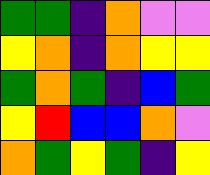[["green", "green", "indigo", "orange", "violet", "violet"], ["yellow", "orange", "indigo", "orange", "yellow", "yellow"], ["green", "orange", "green", "indigo", "blue", "green"], ["yellow", "red", "blue", "blue", "orange", "violet"], ["orange", "green", "yellow", "green", "indigo", "yellow"]]